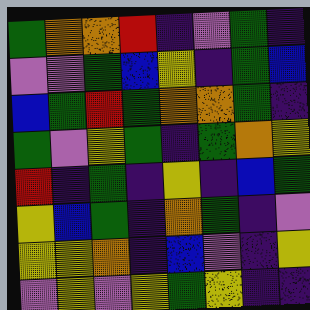[["green", "orange", "orange", "red", "indigo", "violet", "green", "indigo"], ["violet", "violet", "green", "blue", "yellow", "indigo", "green", "blue"], ["blue", "green", "red", "green", "orange", "orange", "green", "indigo"], ["green", "violet", "yellow", "green", "indigo", "green", "orange", "yellow"], ["red", "indigo", "green", "indigo", "yellow", "indigo", "blue", "green"], ["yellow", "blue", "green", "indigo", "orange", "green", "indigo", "violet"], ["yellow", "yellow", "orange", "indigo", "blue", "violet", "indigo", "yellow"], ["violet", "yellow", "violet", "yellow", "green", "yellow", "indigo", "indigo"]]